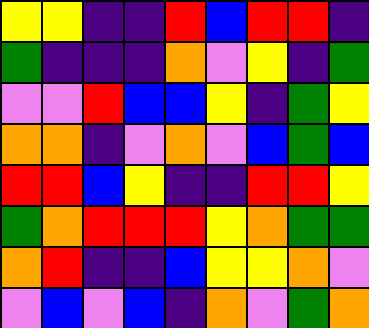[["yellow", "yellow", "indigo", "indigo", "red", "blue", "red", "red", "indigo"], ["green", "indigo", "indigo", "indigo", "orange", "violet", "yellow", "indigo", "green"], ["violet", "violet", "red", "blue", "blue", "yellow", "indigo", "green", "yellow"], ["orange", "orange", "indigo", "violet", "orange", "violet", "blue", "green", "blue"], ["red", "red", "blue", "yellow", "indigo", "indigo", "red", "red", "yellow"], ["green", "orange", "red", "red", "red", "yellow", "orange", "green", "green"], ["orange", "red", "indigo", "indigo", "blue", "yellow", "yellow", "orange", "violet"], ["violet", "blue", "violet", "blue", "indigo", "orange", "violet", "green", "orange"]]